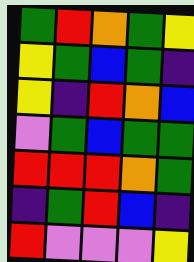[["green", "red", "orange", "green", "yellow"], ["yellow", "green", "blue", "green", "indigo"], ["yellow", "indigo", "red", "orange", "blue"], ["violet", "green", "blue", "green", "green"], ["red", "red", "red", "orange", "green"], ["indigo", "green", "red", "blue", "indigo"], ["red", "violet", "violet", "violet", "yellow"]]